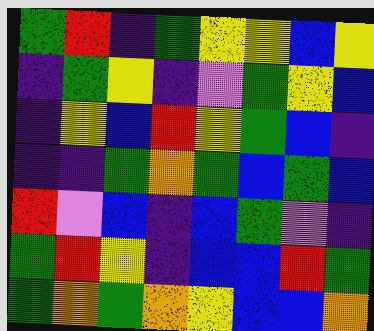[["green", "red", "indigo", "green", "yellow", "yellow", "blue", "yellow"], ["indigo", "green", "yellow", "indigo", "violet", "green", "yellow", "blue"], ["indigo", "yellow", "blue", "red", "yellow", "green", "blue", "indigo"], ["indigo", "indigo", "green", "orange", "green", "blue", "green", "blue"], ["red", "violet", "blue", "indigo", "blue", "green", "violet", "indigo"], ["green", "red", "yellow", "indigo", "blue", "blue", "red", "green"], ["green", "orange", "green", "orange", "yellow", "blue", "blue", "orange"]]